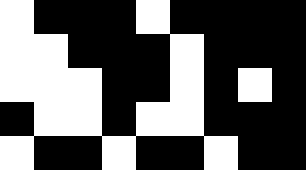[["white", "black", "black", "black", "white", "black", "black", "black", "black"], ["white", "white", "black", "black", "black", "white", "black", "black", "black"], ["white", "white", "white", "black", "black", "white", "black", "white", "black"], ["black", "white", "white", "black", "white", "white", "black", "black", "black"], ["white", "black", "black", "white", "black", "black", "white", "black", "black"]]